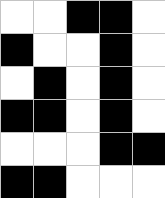[["white", "white", "black", "black", "white"], ["black", "white", "white", "black", "white"], ["white", "black", "white", "black", "white"], ["black", "black", "white", "black", "white"], ["white", "white", "white", "black", "black"], ["black", "black", "white", "white", "white"]]